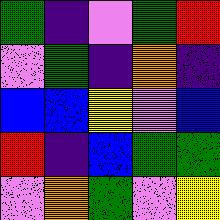[["green", "indigo", "violet", "green", "red"], ["violet", "green", "indigo", "orange", "indigo"], ["blue", "blue", "yellow", "violet", "blue"], ["red", "indigo", "blue", "green", "green"], ["violet", "orange", "green", "violet", "yellow"]]